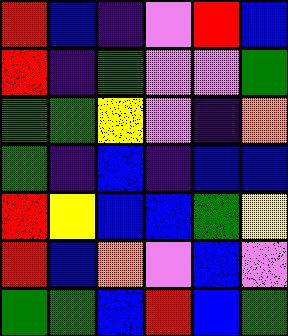[["red", "blue", "indigo", "violet", "red", "blue"], ["red", "indigo", "green", "violet", "violet", "green"], ["green", "green", "yellow", "violet", "indigo", "orange"], ["green", "indigo", "blue", "indigo", "blue", "blue"], ["red", "yellow", "blue", "blue", "green", "yellow"], ["red", "blue", "orange", "violet", "blue", "violet"], ["green", "green", "blue", "red", "blue", "green"]]